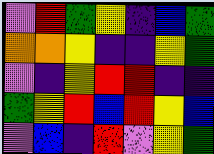[["violet", "red", "green", "yellow", "indigo", "blue", "green"], ["orange", "orange", "yellow", "indigo", "indigo", "yellow", "green"], ["violet", "indigo", "yellow", "red", "red", "indigo", "indigo"], ["green", "yellow", "red", "blue", "red", "yellow", "blue"], ["violet", "blue", "indigo", "red", "violet", "yellow", "green"]]